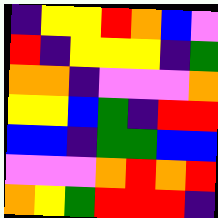[["indigo", "yellow", "yellow", "red", "orange", "blue", "violet"], ["red", "indigo", "yellow", "yellow", "yellow", "indigo", "green"], ["orange", "orange", "indigo", "violet", "violet", "violet", "orange"], ["yellow", "yellow", "blue", "green", "indigo", "red", "red"], ["blue", "blue", "indigo", "green", "green", "blue", "blue"], ["violet", "violet", "violet", "orange", "red", "orange", "red"], ["orange", "yellow", "green", "red", "red", "red", "indigo"]]